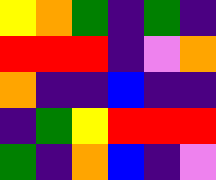[["yellow", "orange", "green", "indigo", "green", "indigo"], ["red", "red", "red", "indigo", "violet", "orange"], ["orange", "indigo", "indigo", "blue", "indigo", "indigo"], ["indigo", "green", "yellow", "red", "red", "red"], ["green", "indigo", "orange", "blue", "indigo", "violet"]]